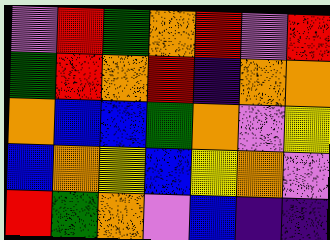[["violet", "red", "green", "orange", "red", "violet", "red"], ["green", "red", "orange", "red", "indigo", "orange", "orange"], ["orange", "blue", "blue", "green", "orange", "violet", "yellow"], ["blue", "orange", "yellow", "blue", "yellow", "orange", "violet"], ["red", "green", "orange", "violet", "blue", "indigo", "indigo"]]